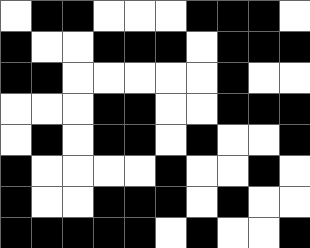[["white", "black", "black", "white", "white", "white", "black", "black", "black", "white"], ["black", "white", "white", "black", "black", "black", "white", "black", "black", "black"], ["black", "black", "white", "white", "white", "white", "white", "black", "white", "white"], ["white", "white", "white", "black", "black", "white", "white", "black", "black", "black"], ["white", "black", "white", "black", "black", "white", "black", "white", "white", "black"], ["black", "white", "white", "white", "white", "black", "white", "white", "black", "white"], ["black", "white", "white", "black", "black", "black", "white", "black", "white", "white"], ["black", "black", "black", "black", "black", "white", "black", "white", "white", "black"]]